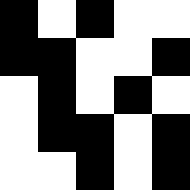[["black", "white", "black", "white", "white"], ["black", "black", "white", "white", "black"], ["white", "black", "white", "black", "white"], ["white", "black", "black", "white", "black"], ["white", "white", "black", "white", "black"]]